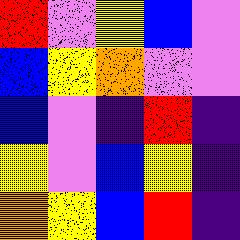[["red", "violet", "yellow", "blue", "violet"], ["blue", "yellow", "orange", "violet", "violet"], ["blue", "violet", "indigo", "red", "indigo"], ["yellow", "violet", "blue", "yellow", "indigo"], ["orange", "yellow", "blue", "red", "indigo"]]